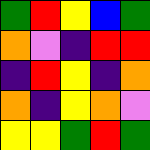[["green", "red", "yellow", "blue", "green"], ["orange", "violet", "indigo", "red", "red"], ["indigo", "red", "yellow", "indigo", "orange"], ["orange", "indigo", "yellow", "orange", "violet"], ["yellow", "yellow", "green", "red", "green"]]